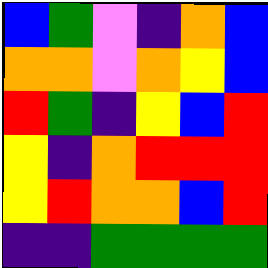[["blue", "green", "violet", "indigo", "orange", "blue"], ["orange", "orange", "violet", "orange", "yellow", "blue"], ["red", "green", "indigo", "yellow", "blue", "red"], ["yellow", "indigo", "orange", "red", "red", "red"], ["yellow", "red", "orange", "orange", "blue", "red"], ["indigo", "indigo", "green", "green", "green", "green"]]